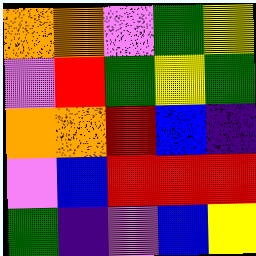[["orange", "orange", "violet", "green", "yellow"], ["violet", "red", "green", "yellow", "green"], ["orange", "orange", "red", "blue", "indigo"], ["violet", "blue", "red", "red", "red"], ["green", "indigo", "violet", "blue", "yellow"]]